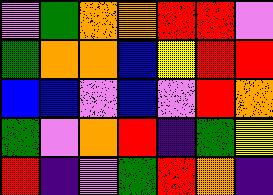[["violet", "green", "orange", "orange", "red", "red", "violet"], ["green", "orange", "orange", "blue", "yellow", "red", "red"], ["blue", "blue", "violet", "blue", "violet", "red", "orange"], ["green", "violet", "orange", "red", "indigo", "green", "yellow"], ["red", "indigo", "violet", "green", "red", "orange", "indigo"]]